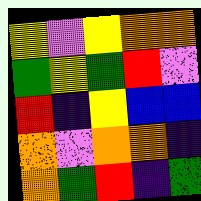[["yellow", "violet", "yellow", "orange", "orange"], ["green", "yellow", "green", "red", "violet"], ["red", "indigo", "yellow", "blue", "blue"], ["orange", "violet", "orange", "orange", "indigo"], ["orange", "green", "red", "indigo", "green"]]